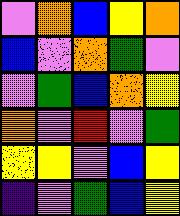[["violet", "orange", "blue", "yellow", "orange"], ["blue", "violet", "orange", "green", "violet"], ["violet", "green", "blue", "orange", "yellow"], ["orange", "violet", "red", "violet", "green"], ["yellow", "yellow", "violet", "blue", "yellow"], ["indigo", "violet", "green", "blue", "yellow"]]